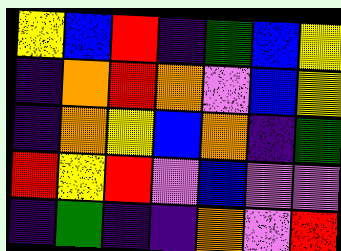[["yellow", "blue", "red", "indigo", "green", "blue", "yellow"], ["indigo", "orange", "red", "orange", "violet", "blue", "yellow"], ["indigo", "orange", "yellow", "blue", "orange", "indigo", "green"], ["red", "yellow", "red", "violet", "blue", "violet", "violet"], ["indigo", "green", "indigo", "indigo", "orange", "violet", "red"]]